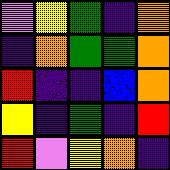[["violet", "yellow", "green", "indigo", "orange"], ["indigo", "orange", "green", "green", "orange"], ["red", "indigo", "indigo", "blue", "orange"], ["yellow", "indigo", "green", "indigo", "red"], ["red", "violet", "yellow", "orange", "indigo"]]